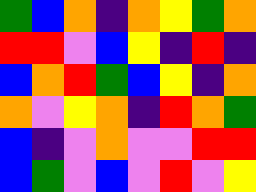[["green", "blue", "orange", "indigo", "orange", "yellow", "green", "orange"], ["red", "red", "violet", "blue", "yellow", "indigo", "red", "indigo"], ["blue", "orange", "red", "green", "blue", "yellow", "indigo", "orange"], ["orange", "violet", "yellow", "orange", "indigo", "red", "orange", "green"], ["blue", "indigo", "violet", "orange", "violet", "violet", "red", "red"], ["blue", "green", "violet", "blue", "violet", "red", "violet", "yellow"]]